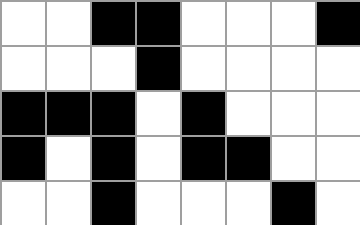[["white", "white", "black", "black", "white", "white", "white", "black"], ["white", "white", "white", "black", "white", "white", "white", "white"], ["black", "black", "black", "white", "black", "white", "white", "white"], ["black", "white", "black", "white", "black", "black", "white", "white"], ["white", "white", "black", "white", "white", "white", "black", "white"]]